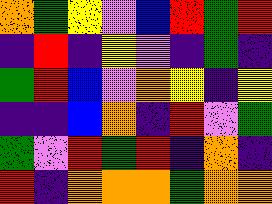[["orange", "green", "yellow", "violet", "blue", "red", "green", "red"], ["indigo", "red", "indigo", "yellow", "violet", "indigo", "green", "indigo"], ["green", "red", "blue", "violet", "orange", "yellow", "indigo", "yellow"], ["indigo", "indigo", "blue", "orange", "indigo", "red", "violet", "green"], ["green", "violet", "red", "green", "red", "indigo", "orange", "indigo"], ["red", "indigo", "orange", "orange", "orange", "green", "orange", "orange"]]